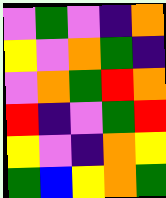[["violet", "green", "violet", "indigo", "orange"], ["yellow", "violet", "orange", "green", "indigo"], ["violet", "orange", "green", "red", "orange"], ["red", "indigo", "violet", "green", "red"], ["yellow", "violet", "indigo", "orange", "yellow"], ["green", "blue", "yellow", "orange", "green"]]